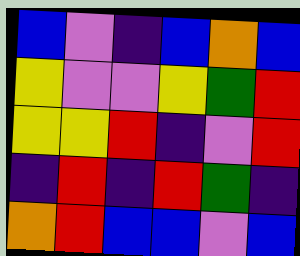[["blue", "violet", "indigo", "blue", "orange", "blue"], ["yellow", "violet", "violet", "yellow", "green", "red"], ["yellow", "yellow", "red", "indigo", "violet", "red"], ["indigo", "red", "indigo", "red", "green", "indigo"], ["orange", "red", "blue", "blue", "violet", "blue"]]